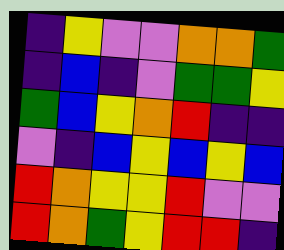[["indigo", "yellow", "violet", "violet", "orange", "orange", "green"], ["indigo", "blue", "indigo", "violet", "green", "green", "yellow"], ["green", "blue", "yellow", "orange", "red", "indigo", "indigo"], ["violet", "indigo", "blue", "yellow", "blue", "yellow", "blue"], ["red", "orange", "yellow", "yellow", "red", "violet", "violet"], ["red", "orange", "green", "yellow", "red", "red", "indigo"]]